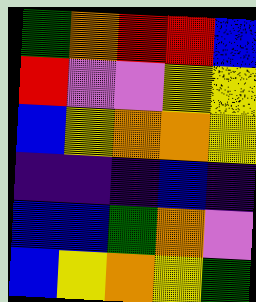[["green", "orange", "red", "red", "blue"], ["red", "violet", "violet", "yellow", "yellow"], ["blue", "yellow", "orange", "orange", "yellow"], ["indigo", "indigo", "indigo", "blue", "indigo"], ["blue", "blue", "green", "orange", "violet"], ["blue", "yellow", "orange", "yellow", "green"]]